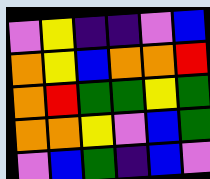[["violet", "yellow", "indigo", "indigo", "violet", "blue"], ["orange", "yellow", "blue", "orange", "orange", "red"], ["orange", "red", "green", "green", "yellow", "green"], ["orange", "orange", "yellow", "violet", "blue", "green"], ["violet", "blue", "green", "indigo", "blue", "violet"]]